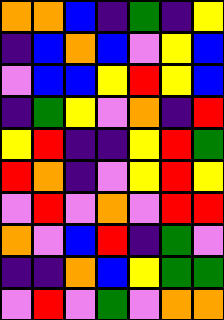[["orange", "orange", "blue", "indigo", "green", "indigo", "yellow"], ["indigo", "blue", "orange", "blue", "violet", "yellow", "blue"], ["violet", "blue", "blue", "yellow", "red", "yellow", "blue"], ["indigo", "green", "yellow", "violet", "orange", "indigo", "red"], ["yellow", "red", "indigo", "indigo", "yellow", "red", "green"], ["red", "orange", "indigo", "violet", "yellow", "red", "yellow"], ["violet", "red", "violet", "orange", "violet", "red", "red"], ["orange", "violet", "blue", "red", "indigo", "green", "violet"], ["indigo", "indigo", "orange", "blue", "yellow", "green", "green"], ["violet", "red", "violet", "green", "violet", "orange", "orange"]]